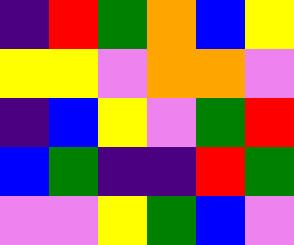[["indigo", "red", "green", "orange", "blue", "yellow"], ["yellow", "yellow", "violet", "orange", "orange", "violet"], ["indigo", "blue", "yellow", "violet", "green", "red"], ["blue", "green", "indigo", "indigo", "red", "green"], ["violet", "violet", "yellow", "green", "blue", "violet"]]